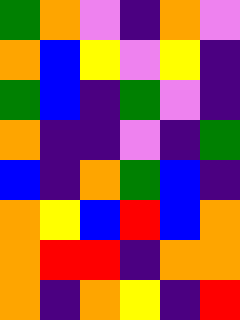[["green", "orange", "violet", "indigo", "orange", "violet"], ["orange", "blue", "yellow", "violet", "yellow", "indigo"], ["green", "blue", "indigo", "green", "violet", "indigo"], ["orange", "indigo", "indigo", "violet", "indigo", "green"], ["blue", "indigo", "orange", "green", "blue", "indigo"], ["orange", "yellow", "blue", "red", "blue", "orange"], ["orange", "red", "red", "indigo", "orange", "orange"], ["orange", "indigo", "orange", "yellow", "indigo", "red"]]